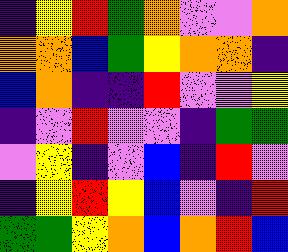[["indigo", "yellow", "red", "green", "orange", "violet", "violet", "orange"], ["orange", "orange", "blue", "green", "yellow", "orange", "orange", "indigo"], ["blue", "orange", "indigo", "indigo", "red", "violet", "violet", "yellow"], ["indigo", "violet", "red", "violet", "violet", "indigo", "green", "green"], ["violet", "yellow", "indigo", "violet", "blue", "indigo", "red", "violet"], ["indigo", "yellow", "red", "yellow", "blue", "violet", "indigo", "red"], ["green", "green", "yellow", "orange", "blue", "orange", "red", "blue"]]